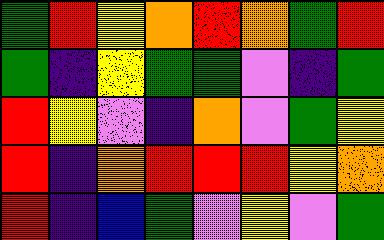[["green", "red", "yellow", "orange", "red", "orange", "green", "red"], ["green", "indigo", "yellow", "green", "green", "violet", "indigo", "green"], ["red", "yellow", "violet", "indigo", "orange", "violet", "green", "yellow"], ["red", "indigo", "orange", "red", "red", "red", "yellow", "orange"], ["red", "indigo", "blue", "green", "violet", "yellow", "violet", "green"]]